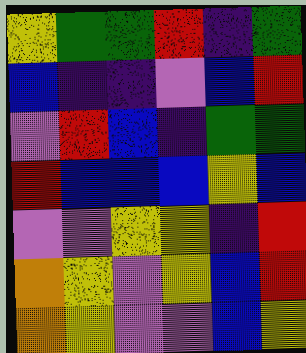[["yellow", "green", "green", "red", "indigo", "green"], ["blue", "indigo", "indigo", "violet", "blue", "red"], ["violet", "red", "blue", "indigo", "green", "green"], ["red", "blue", "blue", "blue", "yellow", "blue"], ["violet", "violet", "yellow", "yellow", "indigo", "red"], ["orange", "yellow", "violet", "yellow", "blue", "red"], ["orange", "yellow", "violet", "violet", "blue", "yellow"]]